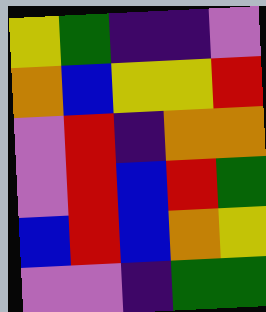[["yellow", "green", "indigo", "indigo", "violet"], ["orange", "blue", "yellow", "yellow", "red"], ["violet", "red", "indigo", "orange", "orange"], ["violet", "red", "blue", "red", "green"], ["blue", "red", "blue", "orange", "yellow"], ["violet", "violet", "indigo", "green", "green"]]